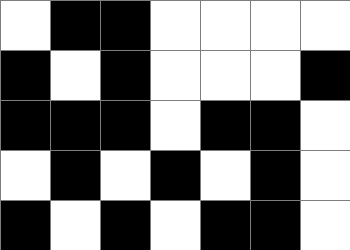[["white", "black", "black", "white", "white", "white", "white"], ["black", "white", "black", "white", "white", "white", "black"], ["black", "black", "black", "white", "black", "black", "white"], ["white", "black", "white", "black", "white", "black", "white"], ["black", "white", "black", "white", "black", "black", "white"]]